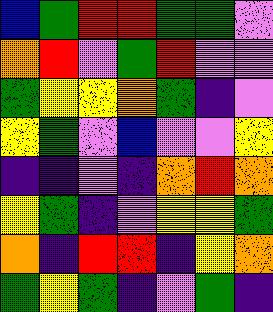[["blue", "green", "red", "red", "green", "green", "violet"], ["orange", "red", "violet", "green", "red", "violet", "violet"], ["green", "yellow", "yellow", "orange", "green", "indigo", "violet"], ["yellow", "green", "violet", "blue", "violet", "violet", "yellow"], ["indigo", "indigo", "violet", "indigo", "orange", "red", "orange"], ["yellow", "green", "indigo", "violet", "yellow", "yellow", "green"], ["orange", "indigo", "red", "red", "indigo", "yellow", "orange"], ["green", "yellow", "green", "indigo", "violet", "green", "indigo"]]